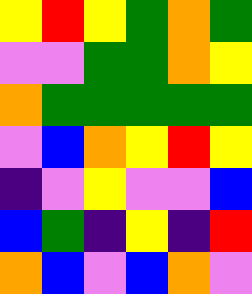[["yellow", "red", "yellow", "green", "orange", "green"], ["violet", "violet", "green", "green", "orange", "yellow"], ["orange", "green", "green", "green", "green", "green"], ["violet", "blue", "orange", "yellow", "red", "yellow"], ["indigo", "violet", "yellow", "violet", "violet", "blue"], ["blue", "green", "indigo", "yellow", "indigo", "red"], ["orange", "blue", "violet", "blue", "orange", "violet"]]